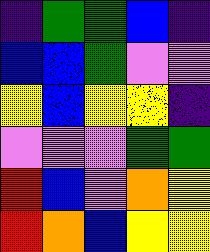[["indigo", "green", "green", "blue", "indigo"], ["blue", "blue", "green", "violet", "violet"], ["yellow", "blue", "yellow", "yellow", "indigo"], ["violet", "violet", "violet", "green", "green"], ["red", "blue", "violet", "orange", "yellow"], ["red", "orange", "blue", "yellow", "yellow"]]